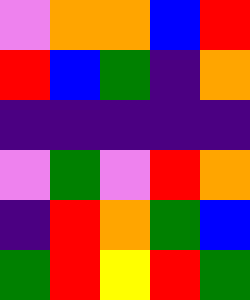[["violet", "orange", "orange", "blue", "red"], ["red", "blue", "green", "indigo", "orange"], ["indigo", "indigo", "indigo", "indigo", "indigo"], ["violet", "green", "violet", "red", "orange"], ["indigo", "red", "orange", "green", "blue"], ["green", "red", "yellow", "red", "green"]]